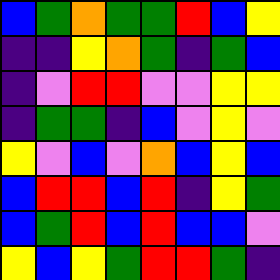[["blue", "green", "orange", "green", "green", "red", "blue", "yellow"], ["indigo", "indigo", "yellow", "orange", "green", "indigo", "green", "blue"], ["indigo", "violet", "red", "red", "violet", "violet", "yellow", "yellow"], ["indigo", "green", "green", "indigo", "blue", "violet", "yellow", "violet"], ["yellow", "violet", "blue", "violet", "orange", "blue", "yellow", "blue"], ["blue", "red", "red", "blue", "red", "indigo", "yellow", "green"], ["blue", "green", "red", "blue", "red", "blue", "blue", "violet"], ["yellow", "blue", "yellow", "green", "red", "red", "green", "indigo"]]